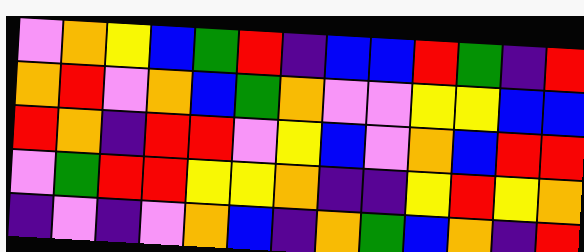[["violet", "orange", "yellow", "blue", "green", "red", "indigo", "blue", "blue", "red", "green", "indigo", "red"], ["orange", "red", "violet", "orange", "blue", "green", "orange", "violet", "violet", "yellow", "yellow", "blue", "blue"], ["red", "orange", "indigo", "red", "red", "violet", "yellow", "blue", "violet", "orange", "blue", "red", "red"], ["violet", "green", "red", "red", "yellow", "yellow", "orange", "indigo", "indigo", "yellow", "red", "yellow", "orange"], ["indigo", "violet", "indigo", "violet", "orange", "blue", "indigo", "orange", "green", "blue", "orange", "indigo", "red"]]